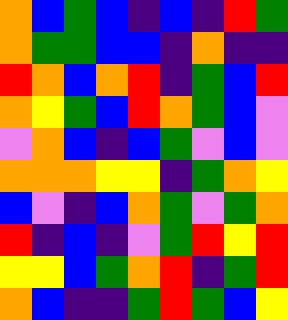[["orange", "blue", "green", "blue", "indigo", "blue", "indigo", "red", "green"], ["orange", "green", "green", "blue", "blue", "indigo", "orange", "indigo", "indigo"], ["red", "orange", "blue", "orange", "red", "indigo", "green", "blue", "red"], ["orange", "yellow", "green", "blue", "red", "orange", "green", "blue", "violet"], ["violet", "orange", "blue", "indigo", "blue", "green", "violet", "blue", "violet"], ["orange", "orange", "orange", "yellow", "yellow", "indigo", "green", "orange", "yellow"], ["blue", "violet", "indigo", "blue", "orange", "green", "violet", "green", "orange"], ["red", "indigo", "blue", "indigo", "violet", "green", "red", "yellow", "red"], ["yellow", "yellow", "blue", "green", "orange", "red", "indigo", "green", "red"], ["orange", "blue", "indigo", "indigo", "green", "red", "green", "blue", "yellow"]]